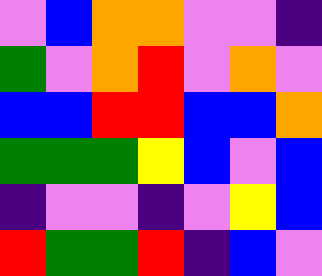[["violet", "blue", "orange", "orange", "violet", "violet", "indigo"], ["green", "violet", "orange", "red", "violet", "orange", "violet"], ["blue", "blue", "red", "red", "blue", "blue", "orange"], ["green", "green", "green", "yellow", "blue", "violet", "blue"], ["indigo", "violet", "violet", "indigo", "violet", "yellow", "blue"], ["red", "green", "green", "red", "indigo", "blue", "violet"]]